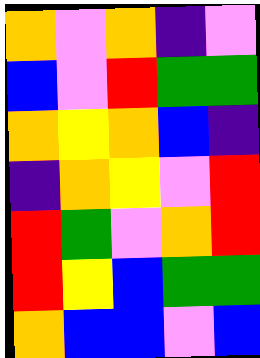[["orange", "violet", "orange", "indigo", "violet"], ["blue", "violet", "red", "green", "green"], ["orange", "yellow", "orange", "blue", "indigo"], ["indigo", "orange", "yellow", "violet", "red"], ["red", "green", "violet", "orange", "red"], ["red", "yellow", "blue", "green", "green"], ["orange", "blue", "blue", "violet", "blue"]]